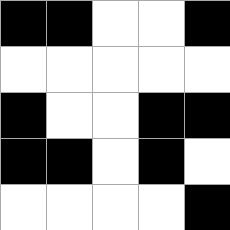[["black", "black", "white", "white", "black"], ["white", "white", "white", "white", "white"], ["black", "white", "white", "black", "black"], ["black", "black", "white", "black", "white"], ["white", "white", "white", "white", "black"]]